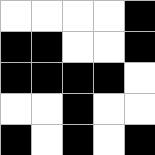[["white", "white", "white", "white", "black"], ["black", "black", "white", "white", "black"], ["black", "black", "black", "black", "white"], ["white", "white", "black", "white", "white"], ["black", "white", "black", "white", "black"]]